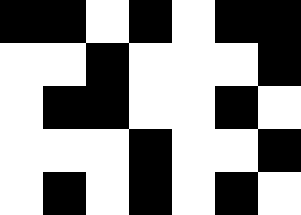[["black", "black", "white", "black", "white", "black", "black"], ["white", "white", "black", "white", "white", "white", "black"], ["white", "black", "black", "white", "white", "black", "white"], ["white", "white", "white", "black", "white", "white", "black"], ["white", "black", "white", "black", "white", "black", "white"]]